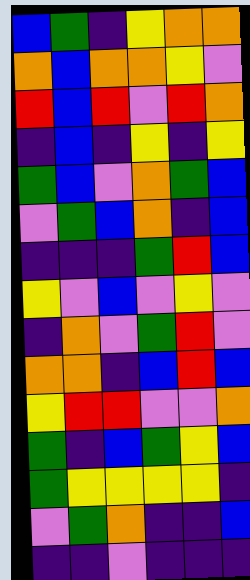[["blue", "green", "indigo", "yellow", "orange", "orange"], ["orange", "blue", "orange", "orange", "yellow", "violet"], ["red", "blue", "red", "violet", "red", "orange"], ["indigo", "blue", "indigo", "yellow", "indigo", "yellow"], ["green", "blue", "violet", "orange", "green", "blue"], ["violet", "green", "blue", "orange", "indigo", "blue"], ["indigo", "indigo", "indigo", "green", "red", "blue"], ["yellow", "violet", "blue", "violet", "yellow", "violet"], ["indigo", "orange", "violet", "green", "red", "violet"], ["orange", "orange", "indigo", "blue", "red", "blue"], ["yellow", "red", "red", "violet", "violet", "orange"], ["green", "indigo", "blue", "green", "yellow", "blue"], ["green", "yellow", "yellow", "yellow", "yellow", "indigo"], ["violet", "green", "orange", "indigo", "indigo", "blue"], ["indigo", "indigo", "violet", "indigo", "indigo", "indigo"]]